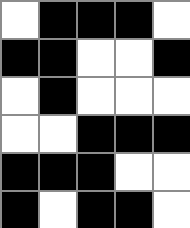[["white", "black", "black", "black", "white"], ["black", "black", "white", "white", "black"], ["white", "black", "white", "white", "white"], ["white", "white", "black", "black", "black"], ["black", "black", "black", "white", "white"], ["black", "white", "black", "black", "white"]]